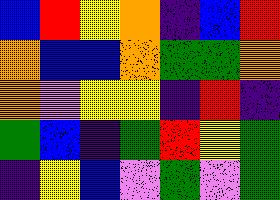[["blue", "red", "yellow", "orange", "indigo", "blue", "red"], ["orange", "blue", "blue", "orange", "green", "green", "orange"], ["orange", "violet", "yellow", "yellow", "indigo", "red", "indigo"], ["green", "blue", "indigo", "green", "red", "yellow", "green"], ["indigo", "yellow", "blue", "violet", "green", "violet", "green"]]